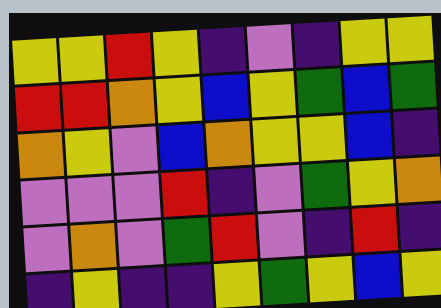[["yellow", "yellow", "red", "yellow", "indigo", "violet", "indigo", "yellow", "yellow"], ["red", "red", "orange", "yellow", "blue", "yellow", "green", "blue", "green"], ["orange", "yellow", "violet", "blue", "orange", "yellow", "yellow", "blue", "indigo"], ["violet", "violet", "violet", "red", "indigo", "violet", "green", "yellow", "orange"], ["violet", "orange", "violet", "green", "red", "violet", "indigo", "red", "indigo"], ["indigo", "yellow", "indigo", "indigo", "yellow", "green", "yellow", "blue", "yellow"]]